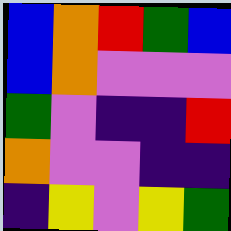[["blue", "orange", "red", "green", "blue"], ["blue", "orange", "violet", "violet", "violet"], ["green", "violet", "indigo", "indigo", "red"], ["orange", "violet", "violet", "indigo", "indigo"], ["indigo", "yellow", "violet", "yellow", "green"]]